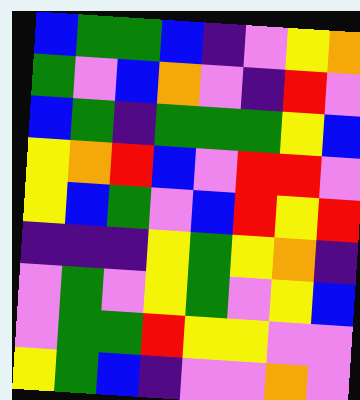[["blue", "green", "green", "blue", "indigo", "violet", "yellow", "orange"], ["green", "violet", "blue", "orange", "violet", "indigo", "red", "violet"], ["blue", "green", "indigo", "green", "green", "green", "yellow", "blue"], ["yellow", "orange", "red", "blue", "violet", "red", "red", "violet"], ["yellow", "blue", "green", "violet", "blue", "red", "yellow", "red"], ["indigo", "indigo", "indigo", "yellow", "green", "yellow", "orange", "indigo"], ["violet", "green", "violet", "yellow", "green", "violet", "yellow", "blue"], ["violet", "green", "green", "red", "yellow", "yellow", "violet", "violet"], ["yellow", "green", "blue", "indigo", "violet", "violet", "orange", "violet"]]